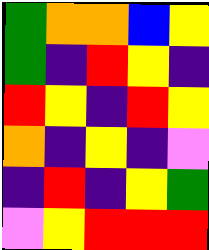[["green", "orange", "orange", "blue", "yellow"], ["green", "indigo", "red", "yellow", "indigo"], ["red", "yellow", "indigo", "red", "yellow"], ["orange", "indigo", "yellow", "indigo", "violet"], ["indigo", "red", "indigo", "yellow", "green"], ["violet", "yellow", "red", "red", "red"]]